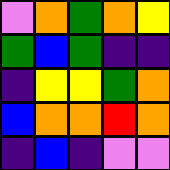[["violet", "orange", "green", "orange", "yellow"], ["green", "blue", "green", "indigo", "indigo"], ["indigo", "yellow", "yellow", "green", "orange"], ["blue", "orange", "orange", "red", "orange"], ["indigo", "blue", "indigo", "violet", "violet"]]